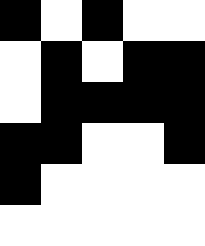[["black", "white", "black", "white", "white"], ["white", "black", "white", "black", "black"], ["white", "black", "black", "black", "black"], ["black", "black", "white", "white", "black"], ["black", "white", "white", "white", "white"], ["white", "white", "white", "white", "white"]]